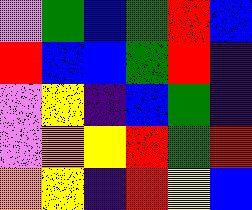[["violet", "green", "blue", "green", "red", "blue"], ["red", "blue", "blue", "green", "red", "indigo"], ["violet", "yellow", "indigo", "blue", "green", "indigo"], ["violet", "orange", "yellow", "red", "green", "red"], ["orange", "yellow", "indigo", "red", "yellow", "blue"]]